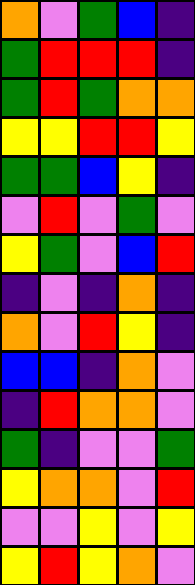[["orange", "violet", "green", "blue", "indigo"], ["green", "red", "red", "red", "indigo"], ["green", "red", "green", "orange", "orange"], ["yellow", "yellow", "red", "red", "yellow"], ["green", "green", "blue", "yellow", "indigo"], ["violet", "red", "violet", "green", "violet"], ["yellow", "green", "violet", "blue", "red"], ["indigo", "violet", "indigo", "orange", "indigo"], ["orange", "violet", "red", "yellow", "indigo"], ["blue", "blue", "indigo", "orange", "violet"], ["indigo", "red", "orange", "orange", "violet"], ["green", "indigo", "violet", "violet", "green"], ["yellow", "orange", "orange", "violet", "red"], ["violet", "violet", "yellow", "violet", "yellow"], ["yellow", "red", "yellow", "orange", "violet"]]